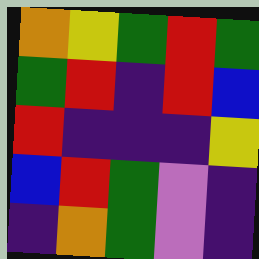[["orange", "yellow", "green", "red", "green"], ["green", "red", "indigo", "red", "blue"], ["red", "indigo", "indigo", "indigo", "yellow"], ["blue", "red", "green", "violet", "indigo"], ["indigo", "orange", "green", "violet", "indigo"]]